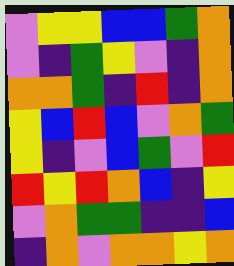[["violet", "yellow", "yellow", "blue", "blue", "green", "orange"], ["violet", "indigo", "green", "yellow", "violet", "indigo", "orange"], ["orange", "orange", "green", "indigo", "red", "indigo", "orange"], ["yellow", "blue", "red", "blue", "violet", "orange", "green"], ["yellow", "indigo", "violet", "blue", "green", "violet", "red"], ["red", "yellow", "red", "orange", "blue", "indigo", "yellow"], ["violet", "orange", "green", "green", "indigo", "indigo", "blue"], ["indigo", "orange", "violet", "orange", "orange", "yellow", "orange"]]